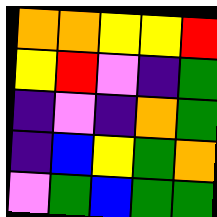[["orange", "orange", "yellow", "yellow", "red"], ["yellow", "red", "violet", "indigo", "green"], ["indigo", "violet", "indigo", "orange", "green"], ["indigo", "blue", "yellow", "green", "orange"], ["violet", "green", "blue", "green", "green"]]